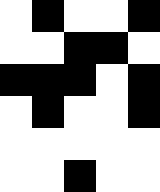[["white", "black", "white", "white", "black"], ["white", "white", "black", "black", "white"], ["black", "black", "black", "white", "black"], ["white", "black", "white", "white", "black"], ["white", "white", "white", "white", "white"], ["white", "white", "black", "white", "white"]]